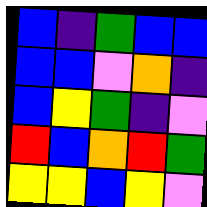[["blue", "indigo", "green", "blue", "blue"], ["blue", "blue", "violet", "orange", "indigo"], ["blue", "yellow", "green", "indigo", "violet"], ["red", "blue", "orange", "red", "green"], ["yellow", "yellow", "blue", "yellow", "violet"]]